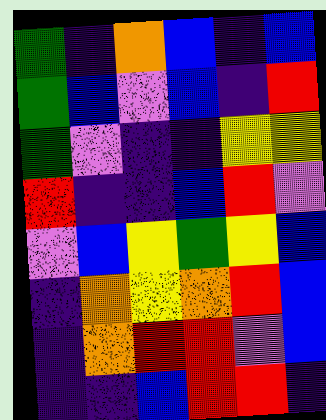[["green", "indigo", "orange", "blue", "indigo", "blue"], ["green", "blue", "violet", "blue", "indigo", "red"], ["green", "violet", "indigo", "indigo", "yellow", "yellow"], ["red", "indigo", "indigo", "blue", "red", "violet"], ["violet", "blue", "yellow", "green", "yellow", "blue"], ["indigo", "orange", "yellow", "orange", "red", "blue"], ["indigo", "orange", "red", "red", "violet", "blue"], ["indigo", "indigo", "blue", "red", "red", "indigo"]]